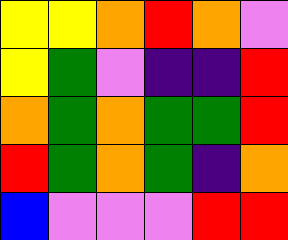[["yellow", "yellow", "orange", "red", "orange", "violet"], ["yellow", "green", "violet", "indigo", "indigo", "red"], ["orange", "green", "orange", "green", "green", "red"], ["red", "green", "orange", "green", "indigo", "orange"], ["blue", "violet", "violet", "violet", "red", "red"]]